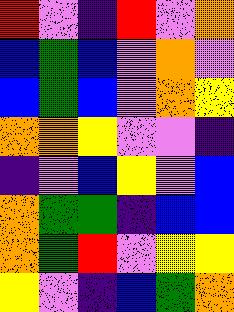[["red", "violet", "indigo", "red", "violet", "orange"], ["blue", "green", "blue", "violet", "orange", "violet"], ["blue", "green", "blue", "violet", "orange", "yellow"], ["orange", "orange", "yellow", "violet", "violet", "indigo"], ["indigo", "violet", "blue", "yellow", "violet", "blue"], ["orange", "green", "green", "indigo", "blue", "blue"], ["orange", "green", "red", "violet", "yellow", "yellow"], ["yellow", "violet", "indigo", "blue", "green", "orange"]]